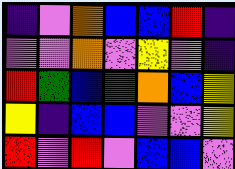[["indigo", "violet", "orange", "blue", "blue", "red", "indigo"], ["violet", "violet", "orange", "violet", "yellow", "violet", "indigo"], ["red", "green", "blue", "green", "orange", "blue", "yellow"], ["yellow", "indigo", "blue", "blue", "violet", "violet", "yellow"], ["red", "violet", "red", "violet", "blue", "blue", "violet"]]